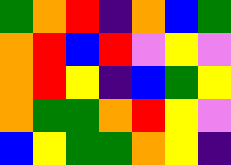[["green", "orange", "red", "indigo", "orange", "blue", "green"], ["orange", "red", "blue", "red", "violet", "yellow", "violet"], ["orange", "red", "yellow", "indigo", "blue", "green", "yellow"], ["orange", "green", "green", "orange", "red", "yellow", "violet"], ["blue", "yellow", "green", "green", "orange", "yellow", "indigo"]]